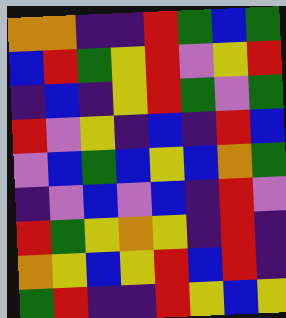[["orange", "orange", "indigo", "indigo", "red", "green", "blue", "green"], ["blue", "red", "green", "yellow", "red", "violet", "yellow", "red"], ["indigo", "blue", "indigo", "yellow", "red", "green", "violet", "green"], ["red", "violet", "yellow", "indigo", "blue", "indigo", "red", "blue"], ["violet", "blue", "green", "blue", "yellow", "blue", "orange", "green"], ["indigo", "violet", "blue", "violet", "blue", "indigo", "red", "violet"], ["red", "green", "yellow", "orange", "yellow", "indigo", "red", "indigo"], ["orange", "yellow", "blue", "yellow", "red", "blue", "red", "indigo"], ["green", "red", "indigo", "indigo", "red", "yellow", "blue", "yellow"]]